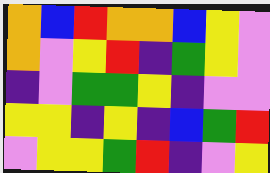[["orange", "blue", "red", "orange", "orange", "blue", "yellow", "violet"], ["orange", "violet", "yellow", "red", "indigo", "green", "yellow", "violet"], ["indigo", "violet", "green", "green", "yellow", "indigo", "violet", "violet"], ["yellow", "yellow", "indigo", "yellow", "indigo", "blue", "green", "red"], ["violet", "yellow", "yellow", "green", "red", "indigo", "violet", "yellow"]]